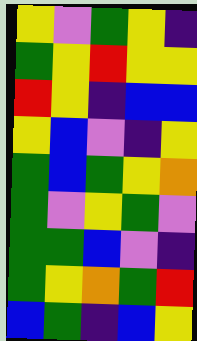[["yellow", "violet", "green", "yellow", "indigo"], ["green", "yellow", "red", "yellow", "yellow"], ["red", "yellow", "indigo", "blue", "blue"], ["yellow", "blue", "violet", "indigo", "yellow"], ["green", "blue", "green", "yellow", "orange"], ["green", "violet", "yellow", "green", "violet"], ["green", "green", "blue", "violet", "indigo"], ["green", "yellow", "orange", "green", "red"], ["blue", "green", "indigo", "blue", "yellow"]]